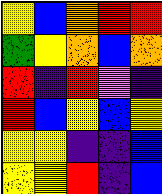[["yellow", "blue", "orange", "red", "red"], ["green", "yellow", "orange", "blue", "orange"], ["red", "indigo", "red", "violet", "indigo"], ["red", "blue", "yellow", "blue", "yellow"], ["yellow", "yellow", "indigo", "indigo", "blue"], ["yellow", "yellow", "red", "indigo", "blue"]]